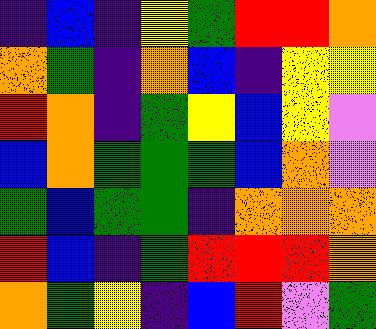[["indigo", "blue", "indigo", "yellow", "green", "red", "red", "orange"], ["orange", "green", "indigo", "orange", "blue", "indigo", "yellow", "yellow"], ["red", "orange", "indigo", "green", "yellow", "blue", "yellow", "violet"], ["blue", "orange", "green", "green", "green", "blue", "orange", "violet"], ["green", "blue", "green", "green", "indigo", "orange", "orange", "orange"], ["red", "blue", "indigo", "green", "red", "red", "red", "orange"], ["orange", "green", "yellow", "indigo", "blue", "red", "violet", "green"]]